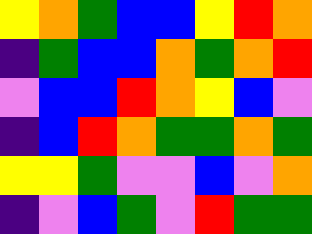[["yellow", "orange", "green", "blue", "blue", "yellow", "red", "orange"], ["indigo", "green", "blue", "blue", "orange", "green", "orange", "red"], ["violet", "blue", "blue", "red", "orange", "yellow", "blue", "violet"], ["indigo", "blue", "red", "orange", "green", "green", "orange", "green"], ["yellow", "yellow", "green", "violet", "violet", "blue", "violet", "orange"], ["indigo", "violet", "blue", "green", "violet", "red", "green", "green"]]